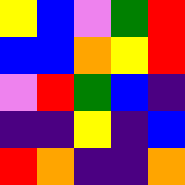[["yellow", "blue", "violet", "green", "red"], ["blue", "blue", "orange", "yellow", "red"], ["violet", "red", "green", "blue", "indigo"], ["indigo", "indigo", "yellow", "indigo", "blue"], ["red", "orange", "indigo", "indigo", "orange"]]